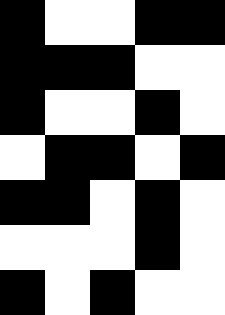[["black", "white", "white", "black", "black"], ["black", "black", "black", "white", "white"], ["black", "white", "white", "black", "white"], ["white", "black", "black", "white", "black"], ["black", "black", "white", "black", "white"], ["white", "white", "white", "black", "white"], ["black", "white", "black", "white", "white"]]